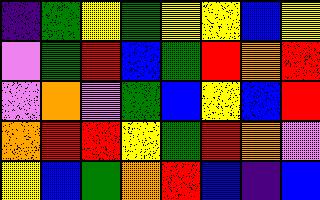[["indigo", "green", "yellow", "green", "yellow", "yellow", "blue", "yellow"], ["violet", "green", "red", "blue", "green", "red", "orange", "red"], ["violet", "orange", "violet", "green", "blue", "yellow", "blue", "red"], ["orange", "red", "red", "yellow", "green", "red", "orange", "violet"], ["yellow", "blue", "green", "orange", "red", "blue", "indigo", "blue"]]